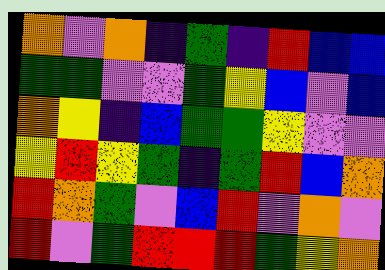[["orange", "violet", "orange", "indigo", "green", "indigo", "red", "blue", "blue"], ["green", "green", "violet", "violet", "green", "yellow", "blue", "violet", "blue"], ["orange", "yellow", "indigo", "blue", "green", "green", "yellow", "violet", "violet"], ["yellow", "red", "yellow", "green", "indigo", "green", "red", "blue", "orange"], ["red", "orange", "green", "violet", "blue", "red", "violet", "orange", "violet"], ["red", "violet", "green", "red", "red", "red", "green", "yellow", "orange"]]